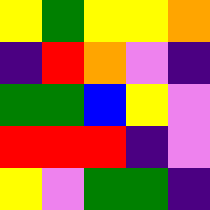[["yellow", "green", "yellow", "yellow", "orange"], ["indigo", "red", "orange", "violet", "indigo"], ["green", "green", "blue", "yellow", "violet"], ["red", "red", "red", "indigo", "violet"], ["yellow", "violet", "green", "green", "indigo"]]